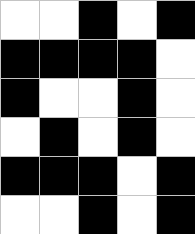[["white", "white", "black", "white", "black"], ["black", "black", "black", "black", "white"], ["black", "white", "white", "black", "white"], ["white", "black", "white", "black", "white"], ["black", "black", "black", "white", "black"], ["white", "white", "black", "white", "black"]]